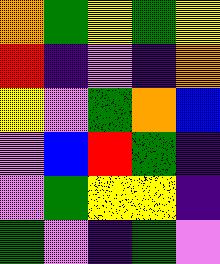[["orange", "green", "yellow", "green", "yellow"], ["red", "indigo", "violet", "indigo", "orange"], ["yellow", "violet", "green", "orange", "blue"], ["violet", "blue", "red", "green", "indigo"], ["violet", "green", "yellow", "yellow", "indigo"], ["green", "violet", "indigo", "green", "violet"]]